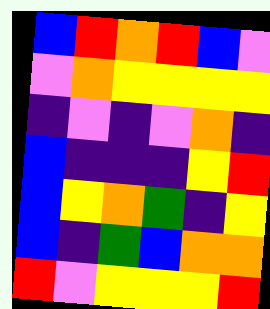[["blue", "red", "orange", "red", "blue", "violet"], ["violet", "orange", "yellow", "yellow", "yellow", "yellow"], ["indigo", "violet", "indigo", "violet", "orange", "indigo"], ["blue", "indigo", "indigo", "indigo", "yellow", "red"], ["blue", "yellow", "orange", "green", "indigo", "yellow"], ["blue", "indigo", "green", "blue", "orange", "orange"], ["red", "violet", "yellow", "yellow", "yellow", "red"]]